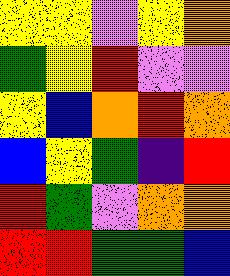[["yellow", "yellow", "violet", "yellow", "orange"], ["green", "yellow", "red", "violet", "violet"], ["yellow", "blue", "orange", "red", "orange"], ["blue", "yellow", "green", "indigo", "red"], ["red", "green", "violet", "orange", "orange"], ["red", "red", "green", "green", "blue"]]